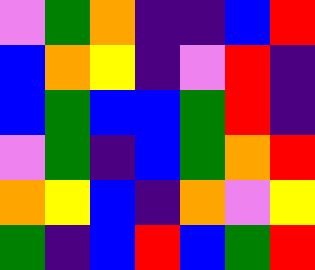[["violet", "green", "orange", "indigo", "indigo", "blue", "red"], ["blue", "orange", "yellow", "indigo", "violet", "red", "indigo"], ["blue", "green", "blue", "blue", "green", "red", "indigo"], ["violet", "green", "indigo", "blue", "green", "orange", "red"], ["orange", "yellow", "blue", "indigo", "orange", "violet", "yellow"], ["green", "indigo", "blue", "red", "blue", "green", "red"]]